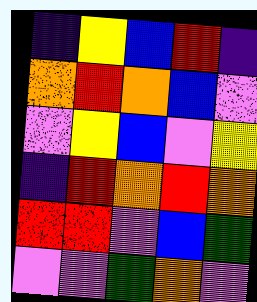[["indigo", "yellow", "blue", "red", "indigo"], ["orange", "red", "orange", "blue", "violet"], ["violet", "yellow", "blue", "violet", "yellow"], ["indigo", "red", "orange", "red", "orange"], ["red", "red", "violet", "blue", "green"], ["violet", "violet", "green", "orange", "violet"]]